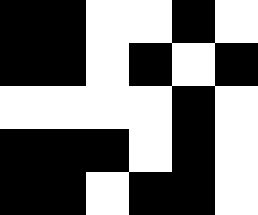[["black", "black", "white", "white", "black", "white"], ["black", "black", "white", "black", "white", "black"], ["white", "white", "white", "white", "black", "white"], ["black", "black", "black", "white", "black", "white"], ["black", "black", "white", "black", "black", "white"]]